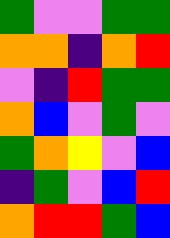[["green", "violet", "violet", "green", "green"], ["orange", "orange", "indigo", "orange", "red"], ["violet", "indigo", "red", "green", "green"], ["orange", "blue", "violet", "green", "violet"], ["green", "orange", "yellow", "violet", "blue"], ["indigo", "green", "violet", "blue", "red"], ["orange", "red", "red", "green", "blue"]]